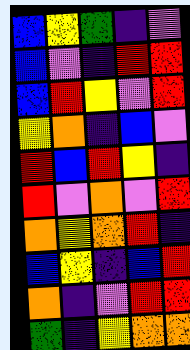[["blue", "yellow", "green", "indigo", "violet"], ["blue", "violet", "indigo", "red", "red"], ["blue", "red", "yellow", "violet", "red"], ["yellow", "orange", "indigo", "blue", "violet"], ["red", "blue", "red", "yellow", "indigo"], ["red", "violet", "orange", "violet", "red"], ["orange", "yellow", "orange", "red", "indigo"], ["blue", "yellow", "indigo", "blue", "red"], ["orange", "indigo", "violet", "red", "red"], ["green", "indigo", "yellow", "orange", "orange"]]